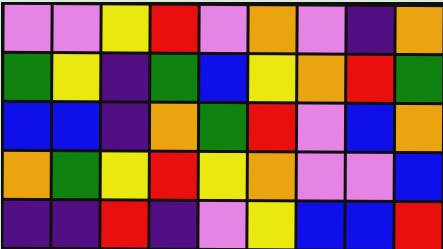[["violet", "violet", "yellow", "red", "violet", "orange", "violet", "indigo", "orange"], ["green", "yellow", "indigo", "green", "blue", "yellow", "orange", "red", "green"], ["blue", "blue", "indigo", "orange", "green", "red", "violet", "blue", "orange"], ["orange", "green", "yellow", "red", "yellow", "orange", "violet", "violet", "blue"], ["indigo", "indigo", "red", "indigo", "violet", "yellow", "blue", "blue", "red"]]